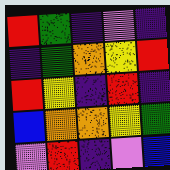[["red", "green", "indigo", "violet", "indigo"], ["indigo", "green", "orange", "yellow", "red"], ["red", "yellow", "indigo", "red", "indigo"], ["blue", "orange", "orange", "yellow", "green"], ["violet", "red", "indigo", "violet", "blue"]]